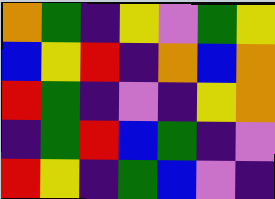[["orange", "green", "indigo", "yellow", "violet", "green", "yellow"], ["blue", "yellow", "red", "indigo", "orange", "blue", "orange"], ["red", "green", "indigo", "violet", "indigo", "yellow", "orange"], ["indigo", "green", "red", "blue", "green", "indigo", "violet"], ["red", "yellow", "indigo", "green", "blue", "violet", "indigo"]]